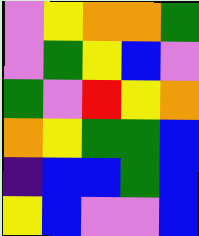[["violet", "yellow", "orange", "orange", "green"], ["violet", "green", "yellow", "blue", "violet"], ["green", "violet", "red", "yellow", "orange"], ["orange", "yellow", "green", "green", "blue"], ["indigo", "blue", "blue", "green", "blue"], ["yellow", "blue", "violet", "violet", "blue"]]